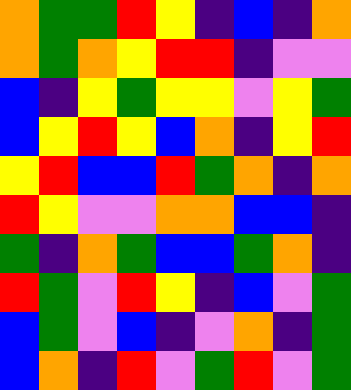[["orange", "green", "green", "red", "yellow", "indigo", "blue", "indigo", "orange"], ["orange", "green", "orange", "yellow", "red", "red", "indigo", "violet", "violet"], ["blue", "indigo", "yellow", "green", "yellow", "yellow", "violet", "yellow", "green"], ["blue", "yellow", "red", "yellow", "blue", "orange", "indigo", "yellow", "red"], ["yellow", "red", "blue", "blue", "red", "green", "orange", "indigo", "orange"], ["red", "yellow", "violet", "violet", "orange", "orange", "blue", "blue", "indigo"], ["green", "indigo", "orange", "green", "blue", "blue", "green", "orange", "indigo"], ["red", "green", "violet", "red", "yellow", "indigo", "blue", "violet", "green"], ["blue", "green", "violet", "blue", "indigo", "violet", "orange", "indigo", "green"], ["blue", "orange", "indigo", "red", "violet", "green", "red", "violet", "green"]]